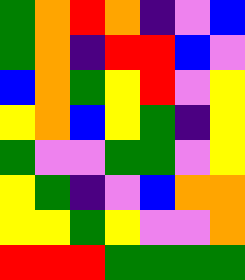[["green", "orange", "red", "orange", "indigo", "violet", "blue"], ["green", "orange", "indigo", "red", "red", "blue", "violet"], ["blue", "orange", "green", "yellow", "red", "violet", "yellow"], ["yellow", "orange", "blue", "yellow", "green", "indigo", "yellow"], ["green", "violet", "violet", "green", "green", "violet", "yellow"], ["yellow", "green", "indigo", "violet", "blue", "orange", "orange"], ["yellow", "yellow", "green", "yellow", "violet", "violet", "orange"], ["red", "red", "red", "green", "green", "green", "green"]]